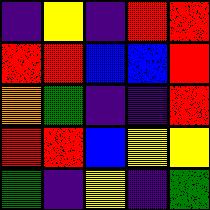[["indigo", "yellow", "indigo", "red", "red"], ["red", "red", "blue", "blue", "red"], ["orange", "green", "indigo", "indigo", "red"], ["red", "red", "blue", "yellow", "yellow"], ["green", "indigo", "yellow", "indigo", "green"]]